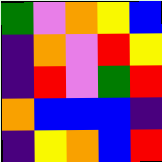[["green", "violet", "orange", "yellow", "blue"], ["indigo", "orange", "violet", "red", "yellow"], ["indigo", "red", "violet", "green", "red"], ["orange", "blue", "blue", "blue", "indigo"], ["indigo", "yellow", "orange", "blue", "red"]]